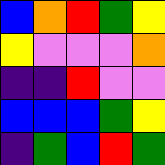[["blue", "orange", "red", "green", "yellow"], ["yellow", "violet", "violet", "violet", "orange"], ["indigo", "indigo", "red", "violet", "violet"], ["blue", "blue", "blue", "green", "yellow"], ["indigo", "green", "blue", "red", "green"]]